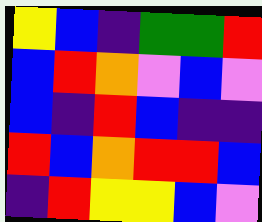[["yellow", "blue", "indigo", "green", "green", "red"], ["blue", "red", "orange", "violet", "blue", "violet"], ["blue", "indigo", "red", "blue", "indigo", "indigo"], ["red", "blue", "orange", "red", "red", "blue"], ["indigo", "red", "yellow", "yellow", "blue", "violet"]]